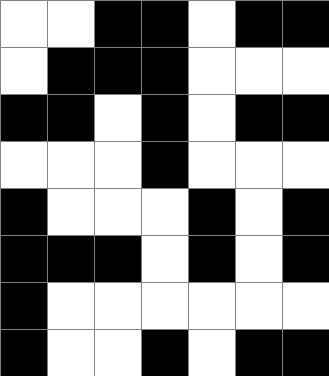[["white", "white", "black", "black", "white", "black", "black"], ["white", "black", "black", "black", "white", "white", "white"], ["black", "black", "white", "black", "white", "black", "black"], ["white", "white", "white", "black", "white", "white", "white"], ["black", "white", "white", "white", "black", "white", "black"], ["black", "black", "black", "white", "black", "white", "black"], ["black", "white", "white", "white", "white", "white", "white"], ["black", "white", "white", "black", "white", "black", "black"]]